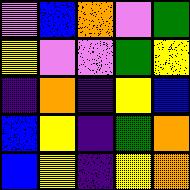[["violet", "blue", "orange", "violet", "green"], ["yellow", "violet", "violet", "green", "yellow"], ["indigo", "orange", "indigo", "yellow", "blue"], ["blue", "yellow", "indigo", "green", "orange"], ["blue", "yellow", "indigo", "yellow", "orange"]]